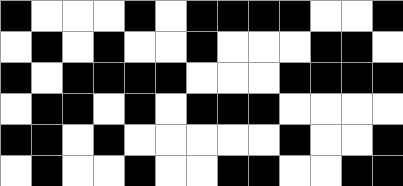[["black", "white", "white", "white", "black", "white", "black", "black", "black", "black", "white", "white", "black"], ["white", "black", "white", "black", "white", "white", "black", "white", "white", "white", "black", "black", "white"], ["black", "white", "black", "black", "black", "black", "white", "white", "white", "black", "black", "black", "black"], ["white", "black", "black", "white", "black", "white", "black", "black", "black", "white", "white", "white", "white"], ["black", "black", "white", "black", "white", "white", "white", "white", "white", "black", "white", "white", "black"], ["white", "black", "white", "white", "black", "white", "white", "black", "black", "white", "white", "black", "black"]]